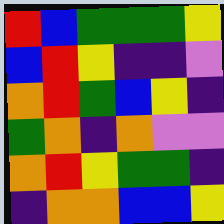[["red", "blue", "green", "green", "green", "yellow"], ["blue", "red", "yellow", "indigo", "indigo", "violet"], ["orange", "red", "green", "blue", "yellow", "indigo"], ["green", "orange", "indigo", "orange", "violet", "violet"], ["orange", "red", "yellow", "green", "green", "indigo"], ["indigo", "orange", "orange", "blue", "blue", "yellow"]]